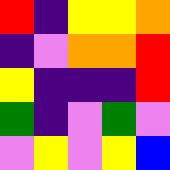[["red", "indigo", "yellow", "yellow", "orange"], ["indigo", "violet", "orange", "orange", "red"], ["yellow", "indigo", "indigo", "indigo", "red"], ["green", "indigo", "violet", "green", "violet"], ["violet", "yellow", "violet", "yellow", "blue"]]